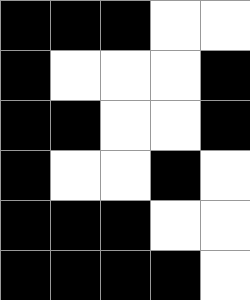[["black", "black", "black", "white", "white"], ["black", "white", "white", "white", "black"], ["black", "black", "white", "white", "black"], ["black", "white", "white", "black", "white"], ["black", "black", "black", "white", "white"], ["black", "black", "black", "black", "white"]]